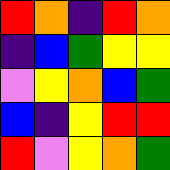[["red", "orange", "indigo", "red", "orange"], ["indigo", "blue", "green", "yellow", "yellow"], ["violet", "yellow", "orange", "blue", "green"], ["blue", "indigo", "yellow", "red", "red"], ["red", "violet", "yellow", "orange", "green"]]